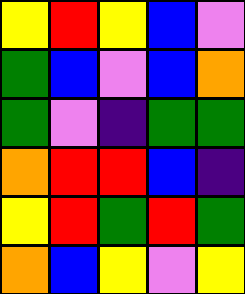[["yellow", "red", "yellow", "blue", "violet"], ["green", "blue", "violet", "blue", "orange"], ["green", "violet", "indigo", "green", "green"], ["orange", "red", "red", "blue", "indigo"], ["yellow", "red", "green", "red", "green"], ["orange", "blue", "yellow", "violet", "yellow"]]